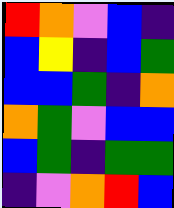[["red", "orange", "violet", "blue", "indigo"], ["blue", "yellow", "indigo", "blue", "green"], ["blue", "blue", "green", "indigo", "orange"], ["orange", "green", "violet", "blue", "blue"], ["blue", "green", "indigo", "green", "green"], ["indigo", "violet", "orange", "red", "blue"]]